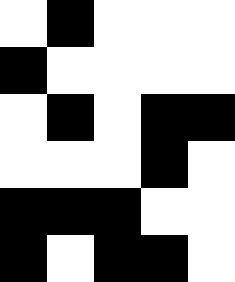[["white", "black", "white", "white", "white"], ["black", "white", "white", "white", "white"], ["white", "black", "white", "black", "black"], ["white", "white", "white", "black", "white"], ["black", "black", "black", "white", "white"], ["black", "white", "black", "black", "white"]]